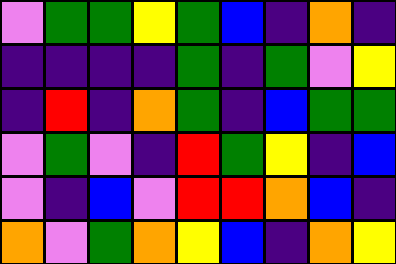[["violet", "green", "green", "yellow", "green", "blue", "indigo", "orange", "indigo"], ["indigo", "indigo", "indigo", "indigo", "green", "indigo", "green", "violet", "yellow"], ["indigo", "red", "indigo", "orange", "green", "indigo", "blue", "green", "green"], ["violet", "green", "violet", "indigo", "red", "green", "yellow", "indigo", "blue"], ["violet", "indigo", "blue", "violet", "red", "red", "orange", "blue", "indigo"], ["orange", "violet", "green", "orange", "yellow", "blue", "indigo", "orange", "yellow"]]